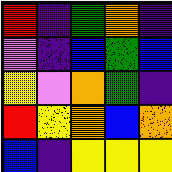[["red", "indigo", "green", "orange", "indigo"], ["violet", "indigo", "blue", "green", "blue"], ["yellow", "violet", "orange", "green", "indigo"], ["red", "yellow", "orange", "blue", "orange"], ["blue", "indigo", "yellow", "yellow", "yellow"]]